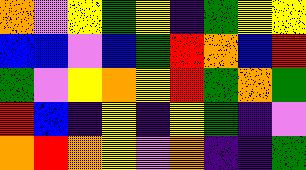[["orange", "violet", "yellow", "green", "yellow", "indigo", "green", "yellow", "yellow"], ["blue", "blue", "violet", "blue", "green", "red", "orange", "blue", "red"], ["green", "violet", "yellow", "orange", "yellow", "red", "green", "orange", "green"], ["red", "blue", "indigo", "yellow", "indigo", "yellow", "green", "indigo", "violet"], ["orange", "red", "orange", "yellow", "violet", "orange", "indigo", "indigo", "green"]]